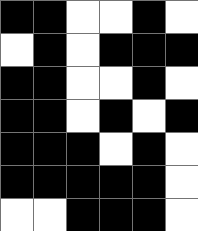[["black", "black", "white", "white", "black", "white"], ["white", "black", "white", "black", "black", "black"], ["black", "black", "white", "white", "black", "white"], ["black", "black", "white", "black", "white", "black"], ["black", "black", "black", "white", "black", "white"], ["black", "black", "black", "black", "black", "white"], ["white", "white", "black", "black", "black", "white"]]